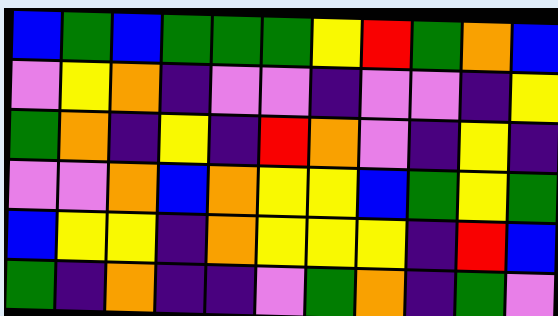[["blue", "green", "blue", "green", "green", "green", "yellow", "red", "green", "orange", "blue"], ["violet", "yellow", "orange", "indigo", "violet", "violet", "indigo", "violet", "violet", "indigo", "yellow"], ["green", "orange", "indigo", "yellow", "indigo", "red", "orange", "violet", "indigo", "yellow", "indigo"], ["violet", "violet", "orange", "blue", "orange", "yellow", "yellow", "blue", "green", "yellow", "green"], ["blue", "yellow", "yellow", "indigo", "orange", "yellow", "yellow", "yellow", "indigo", "red", "blue"], ["green", "indigo", "orange", "indigo", "indigo", "violet", "green", "orange", "indigo", "green", "violet"]]